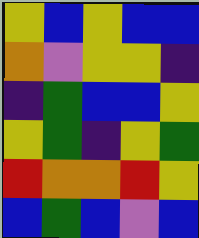[["yellow", "blue", "yellow", "blue", "blue"], ["orange", "violet", "yellow", "yellow", "indigo"], ["indigo", "green", "blue", "blue", "yellow"], ["yellow", "green", "indigo", "yellow", "green"], ["red", "orange", "orange", "red", "yellow"], ["blue", "green", "blue", "violet", "blue"]]